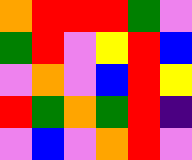[["orange", "red", "red", "red", "green", "violet"], ["green", "red", "violet", "yellow", "red", "blue"], ["violet", "orange", "violet", "blue", "red", "yellow"], ["red", "green", "orange", "green", "red", "indigo"], ["violet", "blue", "violet", "orange", "red", "violet"]]